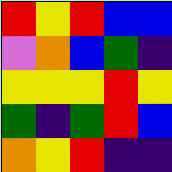[["red", "yellow", "red", "blue", "blue"], ["violet", "orange", "blue", "green", "indigo"], ["yellow", "yellow", "yellow", "red", "yellow"], ["green", "indigo", "green", "red", "blue"], ["orange", "yellow", "red", "indigo", "indigo"]]